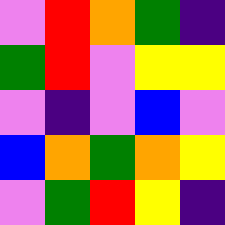[["violet", "red", "orange", "green", "indigo"], ["green", "red", "violet", "yellow", "yellow"], ["violet", "indigo", "violet", "blue", "violet"], ["blue", "orange", "green", "orange", "yellow"], ["violet", "green", "red", "yellow", "indigo"]]